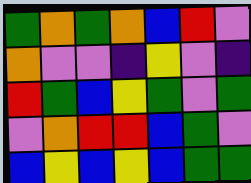[["green", "orange", "green", "orange", "blue", "red", "violet"], ["orange", "violet", "violet", "indigo", "yellow", "violet", "indigo"], ["red", "green", "blue", "yellow", "green", "violet", "green"], ["violet", "orange", "red", "red", "blue", "green", "violet"], ["blue", "yellow", "blue", "yellow", "blue", "green", "green"]]